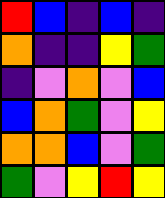[["red", "blue", "indigo", "blue", "indigo"], ["orange", "indigo", "indigo", "yellow", "green"], ["indigo", "violet", "orange", "violet", "blue"], ["blue", "orange", "green", "violet", "yellow"], ["orange", "orange", "blue", "violet", "green"], ["green", "violet", "yellow", "red", "yellow"]]